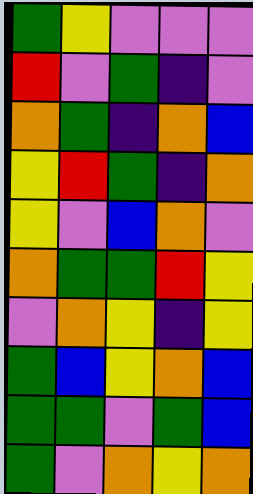[["green", "yellow", "violet", "violet", "violet"], ["red", "violet", "green", "indigo", "violet"], ["orange", "green", "indigo", "orange", "blue"], ["yellow", "red", "green", "indigo", "orange"], ["yellow", "violet", "blue", "orange", "violet"], ["orange", "green", "green", "red", "yellow"], ["violet", "orange", "yellow", "indigo", "yellow"], ["green", "blue", "yellow", "orange", "blue"], ["green", "green", "violet", "green", "blue"], ["green", "violet", "orange", "yellow", "orange"]]